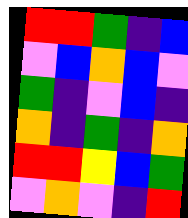[["red", "red", "green", "indigo", "blue"], ["violet", "blue", "orange", "blue", "violet"], ["green", "indigo", "violet", "blue", "indigo"], ["orange", "indigo", "green", "indigo", "orange"], ["red", "red", "yellow", "blue", "green"], ["violet", "orange", "violet", "indigo", "red"]]